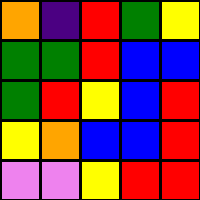[["orange", "indigo", "red", "green", "yellow"], ["green", "green", "red", "blue", "blue"], ["green", "red", "yellow", "blue", "red"], ["yellow", "orange", "blue", "blue", "red"], ["violet", "violet", "yellow", "red", "red"]]